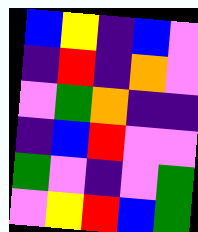[["blue", "yellow", "indigo", "blue", "violet"], ["indigo", "red", "indigo", "orange", "violet"], ["violet", "green", "orange", "indigo", "indigo"], ["indigo", "blue", "red", "violet", "violet"], ["green", "violet", "indigo", "violet", "green"], ["violet", "yellow", "red", "blue", "green"]]